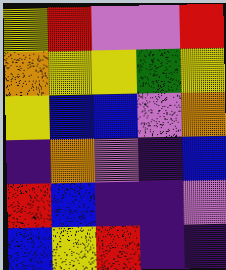[["yellow", "red", "violet", "violet", "red"], ["orange", "yellow", "yellow", "green", "yellow"], ["yellow", "blue", "blue", "violet", "orange"], ["indigo", "orange", "violet", "indigo", "blue"], ["red", "blue", "indigo", "indigo", "violet"], ["blue", "yellow", "red", "indigo", "indigo"]]